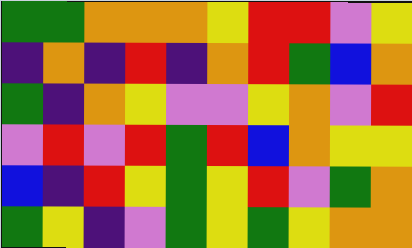[["green", "green", "orange", "orange", "orange", "yellow", "red", "red", "violet", "yellow"], ["indigo", "orange", "indigo", "red", "indigo", "orange", "red", "green", "blue", "orange"], ["green", "indigo", "orange", "yellow", "violet", "violet", "yellow", "orange", "violet", "red"], ["violet", "red", "violet", "red", "green", "red", "blue", "orange", "yellow", "yellow"], ["blue", "indigo", "red", "yellow", "green", "yellow", "red", "violet", "green", "orange"], ["green", "yellow", "indigo", "violet", "green", "yellow", "green", "yellow", "orange", "orange"]]